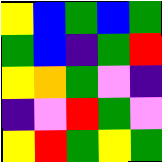[["yellow", "blue", "green", "blue", "green"], ["green", "blue", "indigo", "green", "red"], ["yellow", "orange", "green", "violet", "indigo"], ["indigo", "violet", "red", "green", "violet"], ["yellow", "red", "green", "yellow", "green"]]